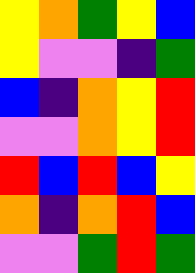[["yellow", "orange", "green", "yellow", "blue"], ["yellow", "violet", "violet", "indigo", "green"], ["blue", "indigo", "orange", "yellow", "red"], ["violet", "violet", "orange", "yellow", "red"], ["red", "blue", "red", "blue", "yellow"], ["orange", "indigo", "orange", "red", "blue"], ["violet", "violet", "green", "red", "green"]]